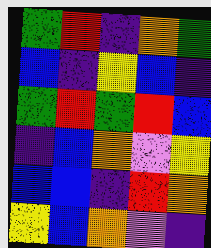[["green", "red", "indigo", "orange", "green"], ["blue", "indigo", "yellow", "blue", "indigo"], ["green", "red", "green", "red", "blue"], ["indigo", "blue", "orange", "violet", "yellow"], ["blue", "blue", "indigo", "red", "orange"], ["yellow", "blue", "orange", "violet", "indigo"]]